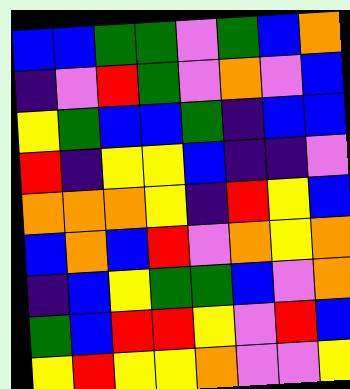[["blue", "blue", "green", "green", "violet", "green", "blue", "orange"], ["indigo", "violet", "red", "green", "violet", "orange", "violet", "blue"], ["yellow", "green", "blue", "blue", "green", "indigo", "blue", "blue"], ["red", "indigo", "yellow", "yellow", "blue", "indigo", "indigo", "violet"], ["orange", "orange", "orange", "yellow", "indigo", "red", "yellow", "blue"], ["blue", "orange", "blue", "red", "violet", "orange", "yellow", "orange"], ["indigo", "blue", "yellow", "green", "green", "blue", "violet", "orange"], ["green", "blue", "red", "red", "yellow", "violet", "red", "blue"], ["yellow", "red", "yellow", "yellow", "orange", "violet", "violet", "yellow"]]